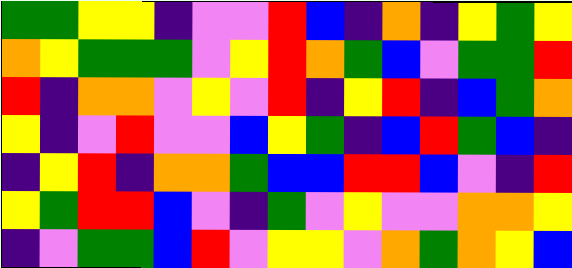[["green", "green", "yellow", "yellow", "indigo", "violet", "violet", "red", "blue", "indigo", "orange", "indigo", "yellow", "green", "yellow"], ["orange", "yellow", "green", "green", "green", "violet", "yellow", "red", "orange", "green", "blue", "violet", "green", "green", "red"], ["red", "indigo", "orange", "orange", "violet", "yellow", "violet", "red", "indigo", "yellow", "red", "indigo", "blue", "green", "orange"], ["yellow", "indigo", "violet", "red", "violet", "violet", "blue", "yellow", "green", "indigo", "blue", "red", "green", "blue", "indigo"], ["indigo", "yellow", "red", "indigo", "orange", "orange", "green", "blue", "blue", "red", "red", "blue", "violet", "indigo", "red"], ["yellow", "green", "red", "red", "blue", "violet", "indigo", "green", "violet", "yellow", "violet", "violet", "orange", "orange", "yellow"], ["indigo", "violet", "green", "green", "blue", "red", "violet", "yellow", "yellow", "violet", "orange", "green", "orange", "yellow", "blue"]]